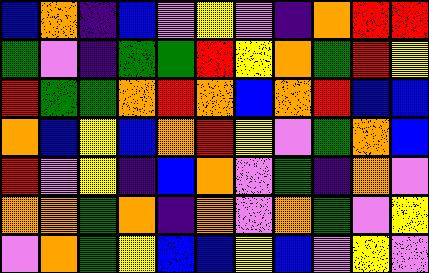[["blue", "orange", "indigo", "blue", "violet", "yellow", "violet", "indigo", "orange", "red", "red"], ["green", "violet", "indigo", "green", "green", "red", "yellow", "orange", "green", "red", "yellow"], ["red", "green", "green", "orange", "red", "orange", "blue", "orange", "red", "blue", "blue"], ["orange", "blue", "yellow", "blue", "orange", "red", "yellow", "violet", "green", "orange", "blue"], ["red", "violet", "yellow", "indigo", "blue", "orange", "violet", "green", "indigo", "orange", "violet"], ["orange", "orange", "green", "orange", "indigo", "orange", "violet", "orange", "green", "violet", "yellow"], ["violet", "orange", "green", "yellow", "blue", "blue", "yellow", "blue", "violet", "yellow", "violet"]]